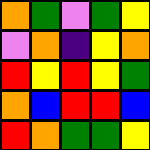[["orange", "green", "violet", "green", "yellow"], ["violet", "orange", "indigo", "yellow", "orange"], ["red", "yellow", "red", "yellow", "green"], ["orange", "blue", "red", "red", "blue"], ["red", "orange", "green", "green", "yellow"]]